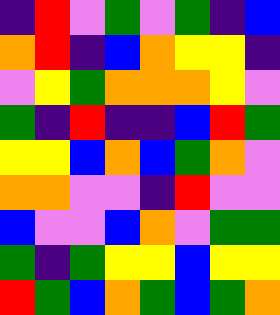[["indigo", "red", "violet", "green", "violet", "green", "indigo", "blue"], ["orange", "red", "indigo", "blue", "orange", "yellow", "yellow", "indigo"], ["violet", "yellow", "green", "orange", "orange", "orange", "yellow", "violet"], ["green", "indigo", "red", "indigo", "indigo", "blue", "red", "green"], ["yellow", "yellow", "blue", "orange", "blue", "green", "orange", "violet"], ["orange", "orange", "violet", "violet", "indigo", "red", "violet", "violet"], ["blue", "violet", "violet", "blue", "orange", "violet", "green", "green"], ["green", "indigo", "green", "yellow", "yellow", "blue", "yellow", "yellow"], ["red", "green", "blue", "orange", "green", "blue", "green", "orange"]]